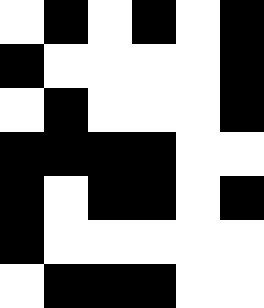[["white", "black", "white", "black", "white", "black"], ["black", "white", "white", "white", "white", "black"], ["white", "black", "white", "white", "white", "black"], ["black", "black", "black", "black", "white", "white"], ["black", "white", "black", "black", "white", "black"], ["black", "white", "white", "white", "white", "white"], ["white", "black", "black", "black", "white", "white"]]